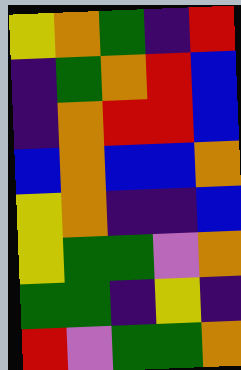[["yellow", "orange", "green", "indigo", "red"], ["indigo", "green", "orange", "red", "blue"], ["indigo", "orange", "red", "red", "blue"], ["blue", "orange", "blue", "blue", "orange"], ["yellow", "orange", "indigo", "indigo", "blue"], ["yellow", "green", "green", "violet", "orange"], ["green", "green", "indigo", "yellow", "indigo"], ["red", "violet", "green", "green", "orange"]]